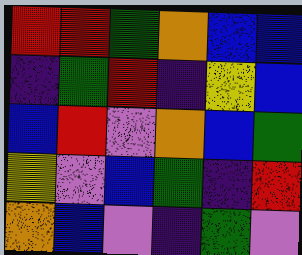[["red", "red", "green", "orange", "blue", "blue"], ["indigo", "green", "red", "indigo", "yellow", "blue"], ["blue", "red", "violet", "orange", "blue", "green"], ["yellow", "violet", "blue", "green", "indigo", "red"], ["orange", "blue", "violet", "indigo", "green", "violet"]]